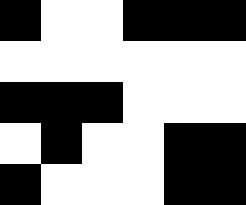[["black", "white", "white", "black", "black", "black"], ["white", "white", "white", "white", "white", "white"], ["black", "black", "black", "white", "white", "white"], ["white", "black", "white", "white", "black", "black"], ["black", "white", "white", "white", "black", "black"]]